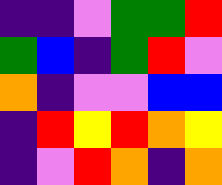[["indigo", "indigo", "violet", "green", "green", "red"], ["green", "blue", "indigo", "green", "red", "violet"], ["orange", "indigo", "violet", "violet", "blue", "blue"], ["indigo", "red", "yellow", "red", "orange", "yellow"], ["indigo", "violet", "red", "orange", "indigo", "orange"]]